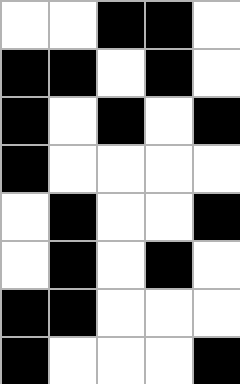[["white", "white", "black", "black", "white"], ["black", "black", "white", "black", "white"], ["black", "white", "black", "white", "black"], ["black", "white", "white", "white", "white"], ["white", "black", "white", "white", "black"], ["white", "black", "white", "black", "white"], ["black", "black", "white", "white", "white"], ["black", "white", "white", "white", "black"]]